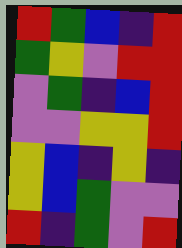[["red", "green", "blue", "indigo", "red"], ["green", "yellow", "violet", "red", "red"], ["violet", "green", "indigo", "blue", "red"], ["violet", "violet", "yellow", "yellow", "red"], ["yellow", "blue", "indigo", "yellow", "indigo"], ["yellow", "blue", "green", "violet", "violet"], ["red", "indigo", "green", "violet", "red"]]